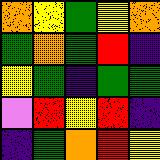[["orange", "yellow", "green", "yellow", "orange"], ["green", "orange", "green", "red", "indigo"], ["yellow", "green", "indigo", "green", "green"], ["violet", "red", "yellow", "red", "indigo"], ["indigo", "green", "orange", "red", "yellow"]]